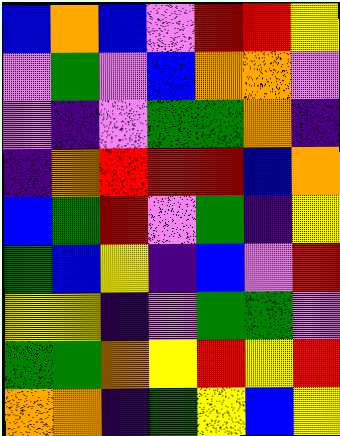[["blue", "orange", "blue", "violet", "red", "red", "yellow"], ["violet", "green", "violet", "blue", "orange", "orange", "violet"], ["violet", "indigo", "violet", "green", "green", "orange", "indigo"], ["indigo", "orange", "red", "red", "red", "blue", "orange"], ["blue", "green", "red", "violet", "green", "indigo", "yellow"], ["green", "blue", "yellow", "indigo", "blue", "violet", "red"], ["yellow", "yellow", "indigo", "violet", "green", "green", "violet"], ["green", "green", "orange", "yellow", "red", "yellow", "red"], ["orange", "orange", "indigo", "green", "yellow", "blue", "yellow"]]